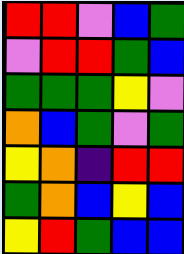[["red", "red", "violet", "blue", "green"], ["violet", "red", "red", "green", "blue"], ["green", "green", "green", "yellow", "violet"], ["orange", "blue", "green", "violet", "green"], ["yellow", "orange", "indigo", "red", "red"], ["green", "orange", "blue", "yellow", "blue"], ["yellow", "red", "green", "blue", "blue"]]